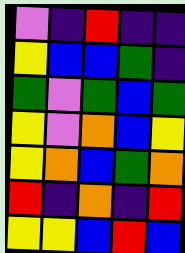[["violet", "indigo", "red", "indigo", "indigo"], ["yellow", "blue", "blue", "green", "indigo"], ["green", "violet", "green", "blue", "green"], ["yellow", "violet", "orange", "blue", "yellow"], ["yellow", "orange", "blue", "green", "orange"], ["red", "indigo", "orange", "indigo", "red"], ["yellow", "yellow", "blue", "red", "blue"]]